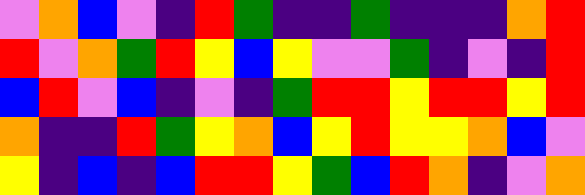[["violet", "orange", "blue", "violet", "indigo", "red", "green", "indigo", "indigo", "green", "indigo", "indigo", "indigo", "orange", "red"], ["red", "violet", "orange", "green", "red", "yellow", "blue", "yellow", "violet", "violet", "green", "indigo", "violet", "indigo", "red"], ["blue", "red", "violet", "blue", "indigo", "violet", "indigo", "green", "red", "red", "yellow", "red", "red", "yellow", "red"], ["orange", "indigo", "indigo", "red", "green", "yellow", "orange", "blue", "yellow", "red", "yellow", "yellow", "orange", "blue", "violet"], ["yellow", "indigo", "blue", "indigo", "blue", "red", "red", "yellow", "green", "blue", "red", "orange", "indigo", "violet", "orange"]]